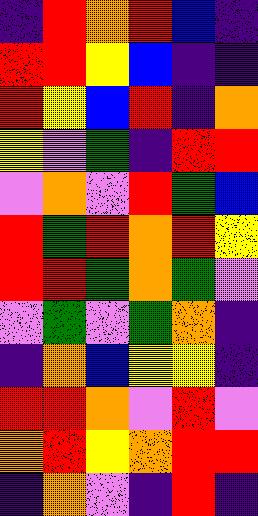[["indigo", "red", "orange", "red", "blue", "indigo"], ["red", "red", "yellow", "blue", "indigo", "indigo"], ["red", "yellow", "blue", "red", "indigo", "orange"], ["yellow", "violet", "green", "indigo", "red", "red"], ["violet", "orange", "violet", "red", "green", "blue"], ["red", "green", "red", "orange", "red", "yellow"], ["red", "red", "green", "orange", "green", "violet"], ["violet", "green", "violet", "green", "orange", "indigo"], ["indigo", "orange", "blue", "yellow", "yellow", "indigo"], ["red", "red", "orange", "violet", "red", "violet"], ["orange", "red", "yellow", "orange", "red", "red"], ["indigo", "orange", "violet", "indigo", "red", "indigo"]]